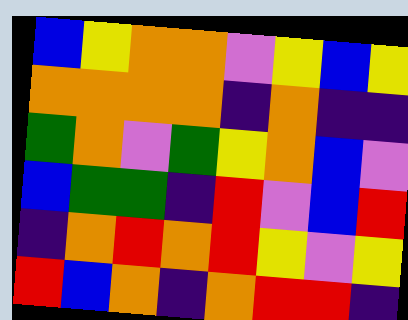[["blue", "yellow", "orange", "orange", "violet", "yellow", "blue", "yellow"], ["orange", "orange", "orange", "orange", "indigo", "orange", "indigo", "indigo"], ["green", "orange", "violet", "green", "yellow", "orange", "blue", "violet"], ["blue", "green", "green", "indigo", "red", "violet", "blue", "red"], ["indigo", "orange", "red", "orange", "red", "yellow", "violet", "yellow"], ["red", "blue", "orange", "indigo", "orange", "red", "red", "indigo"]]